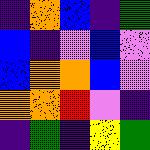[["indigo", "orange", "blue", "indigo", "green"], ["blue", "indigo", "violet", "blue", "violet"], ["blue", "orange", "orange", "blue", "violet"], ["orange", "orange", "red", "violet", "indigo"], ["indigo", "green", "indigo", "yellow", "green"]]